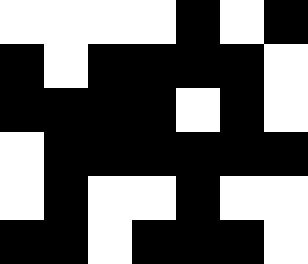[["white", "white", "white", "white", "black", "white", "black"], ["black", "white", "black", "black", "black", "black", "white"], ["black", "black", "black", "black", "white", "black", "white"], ["white", "black", "black", "black", "black", "black", "black"], ["white", "black", "white", "white", "black", "white", "white"], ["black", "black", "white", "black", "black", "black", "white"]]